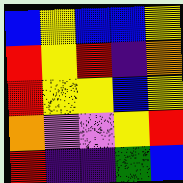[["blue", "yellow", "blue", "blue", "yellow"], ["red", "yellow", "red", "indigo", "orange"], ["red", "yellow", "yellow", "blue", "yellow"], ["orange", "violet", "violet", "yellow", "red"], ["red", "indigo", "indigo", "green", "blue"]]